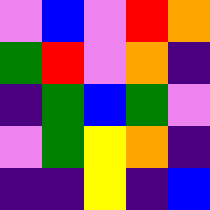[["violet", "blue", "violet", "red", "orange"], ["green", "red", "violet", "orange", "indigo"], ["indigo", "green", "blue", "green", "violet"], ["violet", "green", "yellow", "orange", "indigo"], ["indigo", "indigo", "yellow", "indigo", "blue"]]